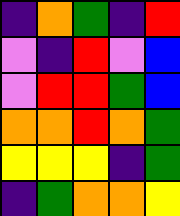[["indigo", "orange", "green", "indigo", "red"], ["violet", "indigo", "red", "violet", "blue"], ["violet", "red", "red", "green", "blue"], ["orange", "orange", "red", "orange", "green"], ["yellow", "yellow", "yellow", "indigo", "green"], ["indigo", "green", "orange", "orange", "yellow"]]